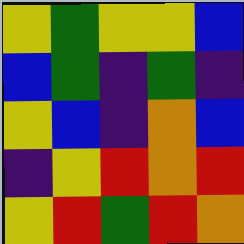[["yellow", "green", "yellow", "yellow", "blue"], ["blue", "green", "indigo", "green", "indigo"], ["yellow", "blue", "indigo", "orange", "blue"], ["indigo", "yellow", "red", "orange", "red"], ["yellow", "red", "green", "red", "orange"]]